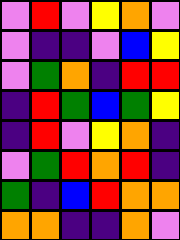[["violet", "red", "violet", "yellow", "orange", "violet"], ["violet", "indigo", "indigo", "violet", "blue", "yellow"], ["violet", "green", "orange", "indigo", "red", "red"], ["indigo", "red", "green", "blue", "green", "yellow"], ["indigo", "red", "violet", "yellow", "orange", "indigo"], ["violet", "green", "red", "orange", "red", "indigo"], ["green", "indigo", "blue", "red", "orange", "orange"], ["orange", "orange", "indigo", "indigo", "orange", "violet"]]